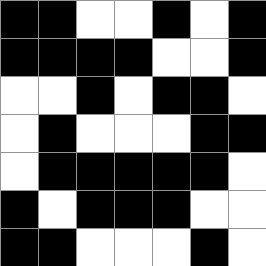[["black", "black", "white", "white", "black", "white", "black"], ["black", "black", "black", "black", "white", "white", "black"], ["white", "white", "black", "white", "black", "black", "white"], ["white", "black", "white", "white", "white", "black", "black"], ["white", "black", "black", "black", "black", "black", "white"], ["black", "white", "black", "black", "black", "white", "white"], ["black", "black", "white", "white", "white", "black", "white"]]